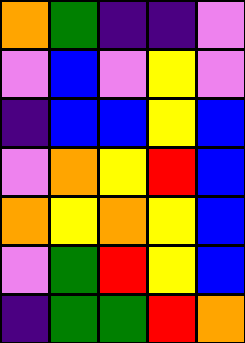[["orange", "green", "indigo", "indigo", "violet"], ["violet", "blue", "violet", "yellow", "violet"], ["indigo", "blue", "blue", "yellow", "blue"], ["violet", "orange", "yellow", "red", "blue"], ["orange", "yellow", "orange", "yellow", "blue"], ["violet", "green", "red", "yellow", "blue"], ["indigo", "green", "green", "red", "orange"]]